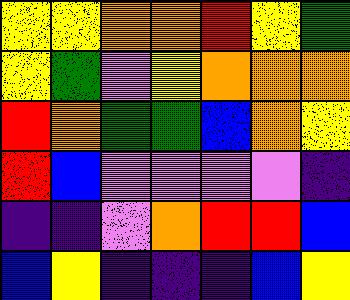[["yellow", "yellow", "orange", "orange", "red", "yellow", "green"], ["yellow", "green", "violet", "yellow", "orange", "orange", "orange"], ["red", "orange", "green", "green", "blue", "orange", "yellow"], ["red", "blue", "violet", "violet", "violet", "violet", "indigo"], ["indigo", "indigo", "violet", "orange", "red", "red", "blue"], ["blue", "yellow", "indigo", "indigo", "indigo", "blue", "yellow"]]